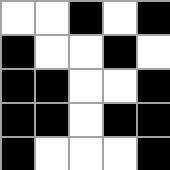[["white", "white", "black", "white", "black"], ["black", "white", "white", "black", "white"], ["black", "black", "white", "white", "black"], ["black", "black", "white", "black", "black"], ["black", "white", "white", "white", "black"]]